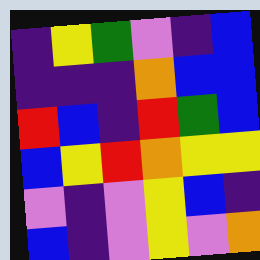[["indigo", "yellow", "green", "violet", "indigo", "blue"], ["indigo", "indigo", "indigo", "orange", "blue", "blue"], ["red", "blue", "indigo", "red", "green", "blue"], ["blue", "yellow", "red", "orange", "yellow", "yellow"], ["violet", "indigo", "violet", "yellow", "blue", "indigo"], ["blue", "indigo", "violet", "yellow", "violet", "orange"]]